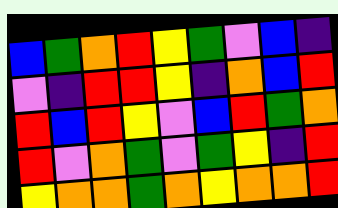[["blue", "green", "orange", "red", "yellow", "green", "violet", "blue", "indigo"], ["violet", "indigo", "red", "red", "yellow", "indigo", "orange", "blue", "red"], ["red", "blue", "red", "yellow", "violet", "blue", "red", "green", "orange"], ["red", "violet", "orange", "green", "violet", "green", "yellow", "indigo", "red"], ["yellow", "orange", "orange", "green", "orange", "yellow", "orange", "orange", "red"]]